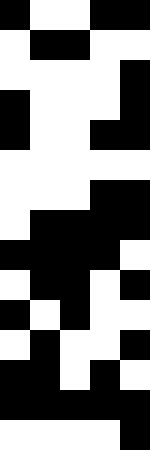[["black", "white", "white", "black", "black"], ["white", "black", "black", "white", "white"], ["white", "white", "white", "white", "black"], ["black", "white", "white", "white", "black"], ["black", "white", "white", "black", "black"], ["white", "white", "white", "white", "white"], ["white", "white", "white", "black", "black"], ["white", "black", "black", "black", "black"], ["black", "black", "black", "black", "white"], ["white", "black", "black", "white", "black"], ["black", "white", "black", "white", "white"], ["white", "black", "white", "white", "black"], ["black", "black", "white", "black", "white"], ["black", "black", "black", "black", "black"], ["white", "white", "white", "white", "black"]]